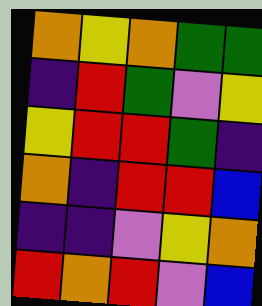[["orange", "yellow", "orange", "green", "green"], ["indigo", "red", "green", "violet", "yellow"], ["yellow", "red", "red", "green", "indigo"], ["orange", "indigo", "red", "red", "blue"], ["indigo", "indigo", "violet", "yellow", "orange"], ["red", "orange", "red", "violet", "blue"]]